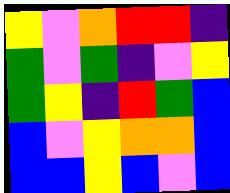[["yellow", "violet", "orange", "red", "red", "indigo"], ["green", "violet", "green", "indigo", "violet", "yellow"], ["green", "yellow", "indigo", "red", "green", "blue"], ["blue", "violet", "yellow", "orange", "orange", "blue"], ["blue", "blue", "yellow", "blue", "violet", "blue"]]